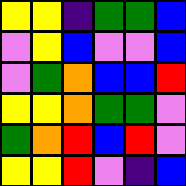[["yellow", "yellow", "indigo", "green", "green", "blue"], ["violet", "yellow", "blue", "violet", "violet", "blue"], ["violet", "green", "orange", "blue", "blue", "red"], ["yellow", "yellow", "orange", "green", "green", "violet"], ["green", "orange", "red", "blue", "red", "violet"], ["yellow", "yellow", "red", "violet", "indigo", "blue"]]